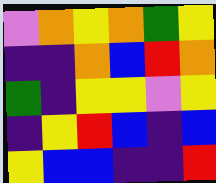[["violet", "orange", "yellow", "orange", "green", "yellow"], ["indigo", "indigo", "orange", "blue", "red", "orange"], ["green", "indigo", "yellow", "yellow", "violet", "yellow"], ["indigo", "yellow", "red", "blue", "indigo", "blue"], ["yellow", "blue", "blue", "indigo", "indigo", "red"]]